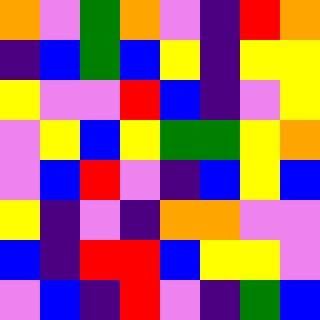[["orange", "violet", "green", "orange", "violet", "indigo", "red", "orange"], ["indigo", "blue", "green", "blue", "yellow", "indigo", "yellow", "yellow"], ["yellow", "violet", "violet", "red", "blue", "indigo", "violet", "yellow"], ["violet", "yellow", "blue", "yellow", "green", "green", "yellow", "orange"], ["violet", "blue", "red", "violet", "indigo", "blue", "yellow", "blue"], ["yellow", "indigo", "violet", "indigo", "orange", "orange", "violet", "violet"], ["blue", "indigo", "red", "red", "blue", "yellow", "yellow", "violet"], ["violet", "blue", "indigo", "red", "violet", "indigo", "green", "blue"]]